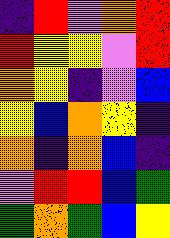[["indigo", "red", "violet", "orange", "red"], ["red", "yellow", "yellow", "violet", "red"], ["orange", "yellow", "indigo", "violet", "blue"], ["yellow", "blue", "orange", "yellow", "indigo"], ["orange", "indigo", "orange", "blue", "indigo"], ["violet", "red", "red", "blue", "green"], ["green", "orange", "green", "blue", "yellow"]]